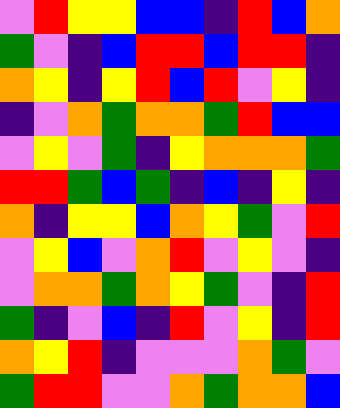[["violet", "red", "yellow", "yellow", "blue", "blue", "indigo", "red", "blue", "orange"], ["green", "violet", "indigo", "blue", "red", "red", "blue", "red", "red", "indigo"], ["orange", "yellow", "indigo", "yellow", "red", "blue", "red", "violet", "yellow", "indigo"], ["indigo", "violet", "orange", "green", "orange", "orange", "green", "red", "blue", "blue"], ["violet", "yellow", "violet", "green", "indigo", "yellow", "orange", "orange", "orange", "green"], ["red", "red", "green", "blue", "green", "indigo", "blue", "indigo", "yellow", "indigo"], ["orange", "indigo", "yellow", "yellow", "blue", "orange", "yellow", "green", "violet", "red"], ["violet", "yellow", "blue", "violet", "orange", "red", "violet", "yellow", "violet", "indigo"], ["violet", "orange", "orange", "green", "orange", "yellow", "green", "violet", "indigo", "red"], ["green", "indigo", "violet", "blue", "indigo", "red", "violet", "yellow", "indigo", "red"], ["orange", "yellow", "red", "indigo", "violet", "violet", "violet", "orange", "green", "violet"], ["green", "red", "red", "violet", "violet", "orange", "green", "orange", "orange", "blue"]]